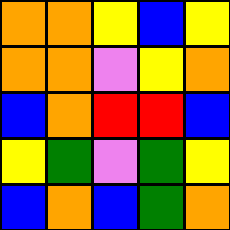[["orange", "orange", "yellow", "blue", "yellow"], ["orange", "orange", "violet", "yellow", "orange"], ["blue", "orange", "red", "red", "blue"], ["yellow", "green", "violet", "green", "yellow"], ["blue", "orange", "blue", "green", "orange"]]